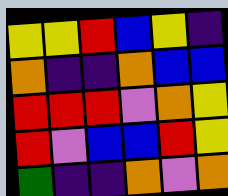[["yellow", "yellow", "red", "blue", "yellow", "indigo"], ["orange", "indigo", "indigo", "orange", "blue", "blue"], ["red", "red", "red", "violet", "orange", "yellow"], ["red", "violet", "blue", "blue", "red", "yellow"], ["green", "indigo", "indigo", "orange", "violet", "orange"]]